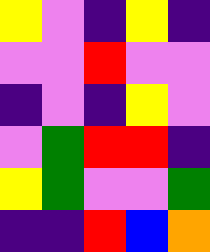[["yellow", "violet", "indigo", "yellow", "indigo"], ["violet", "violet", "red", "violet", "violet"], ["indigo", "violet", "indigo", "yellow", "violet"], ["violet", "green", "red", "red", "indigo"], ["yellow", "green", "violet", "violet", "green"], ["indigo", "indigo", "red", "blue", "orange"]]